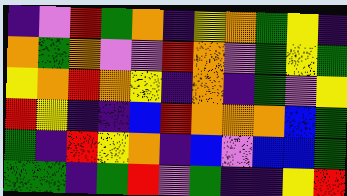[["indigo", "violet", "red", "green", "orange", "indigo", "yellow", "orange", "green", "yellow", "indigo"], ["orange", "green", "orange", "violet", "violet", "red", "orange", "violet", "green", "yellow", "green"], ["yellow", "orange", "red", "orange", "yellow", "indigo", "orange", "indigo", "green", "violet", "yellow"], ["red", "yellow", "indigo", "indigo", "blue", "red", "orange", "orange", "orange", "blue", "green"], ["green", "indigo", "red", "yellow", "orange", "indigo", "blue", "violet", "blue", "blue", "green"], ["green", "green", "indigo", "green", "red", "violet", "green", "indigo", "indigo", "yellow", "red"]]